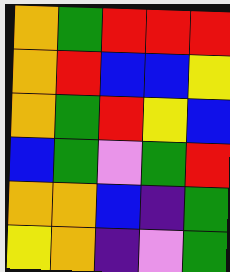[["orange", "green", "red", "red", "red"], ["orange", "red", "blue", "blue", "yellow"], ["orange", "green", "red", "yellow", "blue"], ["blue", "green", "violet", "green", "red"], ["orange", "orange", "blue", "indigo", "green"], ["yellow", "orange", "indigo", "violet", "green"]]